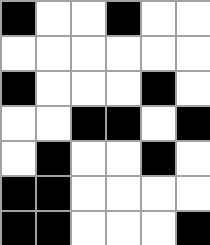[["black", "white", "white", "black", "white", "white"], ["white", "white", "white", "white", "white", "white"], ["black", "white", "white", "white", "black", "white"], ["white", "white", "black", "black", "white", "black"], ["white", "black", "white", "white", "black", "white"], ["black", "black", "white", "white", "white", "white"], ["black", "black", "white", "white", "white", "black"]]